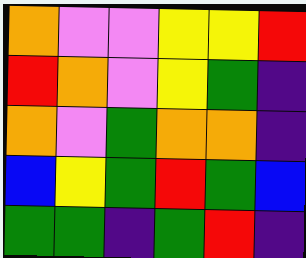[["orange", "violet", "violet", "yellow", "yellow", "red"], ["red", "orange", "violet", "yellow", "green", "indigo"], ["orange", "violet", "green", "orange", "orange", "indigo"], ["blue", "yellow", "green", "red", "green", "blue"], ["green", "green", "indigo", "green", "red", "indigo"]]